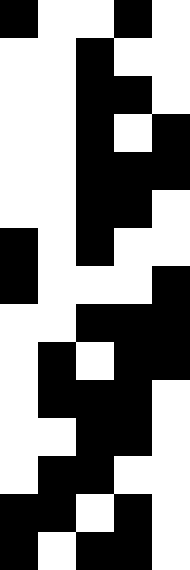[["black", "white", "white", "black", "white"], ["white", "white", "black", "white", "white"], ["white", "white", "black", "black", "white"], ["white", "white", "black", "white", "black"], ["white", "white", "black", "black", "black"], ["white", "white", "black", "black", "white"], ["black", "white", "black", "white", "white"], ["black", "white", "white", "white", "black"], ["white", "white", "black", "black", "black"], ["white", "black", "white", "black", "black"], ["white", "black", "black", "black", "white"], ["white", "white", "black", "black", "white"], ["white", "black", "black", "white", "white"], ["black", "black", "white", "black", "white"], ["black", "white", "black", "black", "white"]]